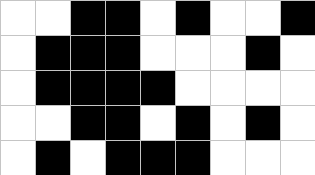[["white", "white", "black", "black", "white", "black", "white", "white", "black"], ["white", "black", "black", "black", "white", "white", "white", "black", "white"], ["white", "black", "black", "black", "black", "white", "white", "white", "white"], ["white", "white", "black", "black", "white", "black", "white", "black", "white"], ["white", "black", "white", "black", "black", "black", "white", "white", "white"]]